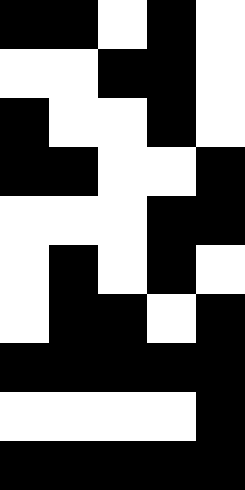[["black", "black", "white", "black", "white"], ["white", "white", "black", "black", "white"], ["black", "white", "white", "black", "white"], ["black", "black", "white", "white", "black"], ["white", "white", "white", "black", "black"], ["white", "black", "white", "black", "white"], ["white", "black", "black", "white", "black"], ["black", "black", "black", "black", "black"], ["white", "white", "white", "white", "black"], ["black", "black", "black", "black", "black"]]